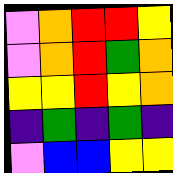[["violet", "orange", "red", "red", "yellow"], ["violet", "orange", "red", "green", "orange"], ["yellow", "yellow", "red", "yellow", "orange"], ["indigo", "green", "indigo", "green", "indigo"], ["violet", "blue", "blue", "yellow", "yellow"]]